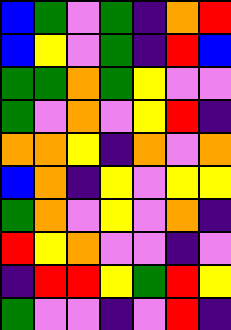[["blue", "green", "violet", "green", "indigo", "orange", "red"], ["blue", "yellow", "violet", "green", "indigo", "red", "blue"], ["green", "green", "orange", "green", "yellow", "violet", "violet"], ["green", "violet", "orange", "violet", "yellow", "red", "indigo"], ["orange", "orange", "yellow", "indigo", "orange", "violet", "orange"], ["blue", "orange", "indigo", "yellow", "violet", "yellow", "yellow"], ["green", "orange", "violet", "yellow", "violet", "orange", "indigo"], ["red", "yellow", "orange", "violet", "violet", "indigo", "violet"], ["indigo", "red", "red", "yellow", "green", "red", "yellow"], ["green", "violet", "violet", "indigo", "violet", "red", "indigo"]]